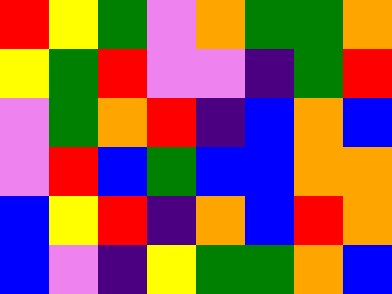[["red", "yellow", "green", "violet", "orange", "green", "green", "orange"], ["yellow", "green", "red", "violet", "violet", "indigo", "green", "red"], ["violet", "green", "orange", "red", "indigo", "blue", "orange", "blue"], ["violet", "red", "blue", "green", "blue", "blue", "orange", "orange"], ["blue", "yellow", "red", "indigo", "orange", "blue", "red", "orange"], ["blue", "violet", "indigo", "yellow", "green", "green", "orange", "blue"]]